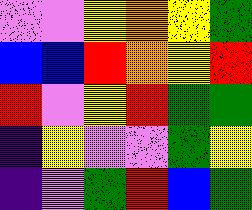[["violet", "violet", "yellow", "orange", "yellow", "green"], ["blue", "blue", "red", "orange", "yellow", "red"], ["red", "violet", "yellow", "red", "green", "green"], ["indigo", "yellow", "violet", "violet", "green", "yellow"], ["indigo", "violet", "green", "red", "blue", "green"]]